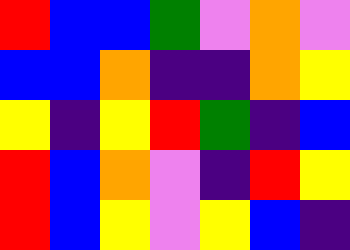[["red", "blue", "blue", "green", "violet", "orange", "violet"], ["blue", "blue", "orange", "indigo", "indigo", "orange", "yellow"], ["yellow", "indigo", "yellow", "red", "green", "indigo", "blue"], ["red", "blue", "orange", "violet", "indigo", "red", "yellow"], ["red", "blue", "yellow", "violet", "yellow", "blue", "indigo"]]